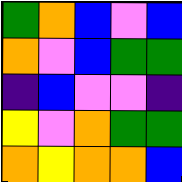[["green", "orange", "blue", "violet", "blue"], ["orange", "violet", "blue", "green", "green"], ["indigo", "blue", "violet", "violet", "indigo"], ["yellow", "violet", "orange", "green", "green"], ["orange", "yellow", "orange", "orange", "blue"]]